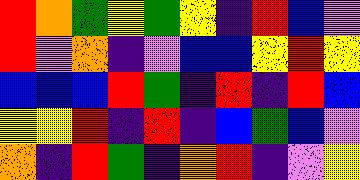[["red", "orange", "green", "yellow", "green", "yellow", "indigo", "red", "blue", "violet"], ["red", "violet", "orange", "indigo", "violet", "blue", "blue", "yellow", "red", "yellow"], ["blue", "blue", "blue", "red", "green", "indigo", "red", "indigo", "red", "blue"], ["yellow", "yellow", "red", "indigo", "red", "indigo", "blue", "green", "blue", "violet"], ["orange", "indigo", "red", "green", "indigo", "orange", "red", "indigo", "violet", "yellow"]]